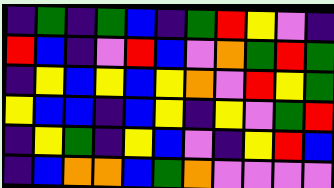[["indigo", "green", "indigo", "green", "blue", "indigo", "green", "red", "yellow", "violet", "indigo"], ["red", "blue", "indigo", "violet", "red", "blue", "violet", "orange", "green", "red", "green"], ["indigo", "yellow", "blue", "yellow", "blue", "yellow", "orange", "violet", "red", "yellow", "green"], ["yellow", "blue", "blue", "indigo", "blue", "yellow", "indigo", "yellow", "violet", "green", "red"], ["indigo", "yellow", "green", "indigo", "yellow", "blue", "violet", "indigo", "yellow", "red", "blue"], ["indigo", "blue", "orange", "orange", "blue", "green", "orange", "violet", "violet", "violet", "violet"]]